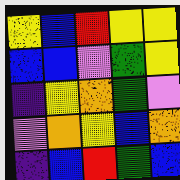[["yellow", "blue", "red", "yellow", "yellow"], ["blue", "blue", "violet", "green", "yellow"], ["indigo", "yellow", "orange", "green", "violet"], ["violet", "orange", "yellow", "blue", "orange"], ["indigo", "blue", "red", "green", "blue"]]